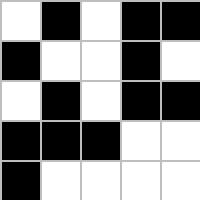[["white", "black", "white", "black", "black"], ["black", "white", "white", "black", "white"], ["white", "black", "white", "black", "black"], ["black", "black", "black", "white", "white"], ["black", "white", "white", "white", "white"]]